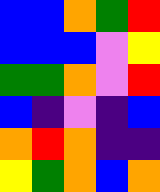[["blue", "blue", "orange", "green", "red"], ["blue", "blue", "blue", "violet", "yellow"], ["green", "green", "orange", "violet", "red"], ["blue", "indigo", "violet", "indigo", "blue"], ["orange", "red", "orange", "indigo", "indigo"], ["yellow", "green", "orange", "blue", "orange"]]